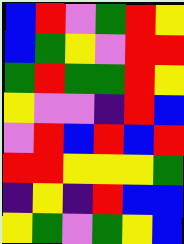[["blue", "red", "violet", "green", "red", "yellow"], ["blue", "green", "yellow", "violet", "red", "red"], ["green", "red", "green", "green", "red", "yellow"], ["yellow", "violet", "violet", "indigo", "red", "blue"], ["violet", "red", "blue", "red", "blue", "red"], ["red", "red", "yellow", "yellow", "yellow", "green"], ["indigo", "yellow", "indigo", "red", "blue", "blue"], ["yellow", "green", "violet", "green", "yellow", "blue"]]